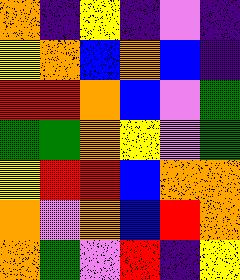[["orange", "indigo", "yellow", "indigo", "violet", "indigo"], ["yellow", "orange", "blue", "orange", "blue", "indigo"], ["red", "red", "orange", "blue", "violet", "green"], ["green", "green", "orange", "yellow", "violet", "green"], ["yellow", "red", "red", "blue", "orange", "orange"], ["orange", "violet", "orange", "blue", "red", "orange"], ["orange", "green", "violet", "red", "indigo", "yellow"]]